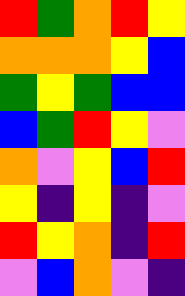[["red", "green", "orange", "red", "yellow"], ["orange", "orange", "orange", "yellow", "blue"], ["green", "yellow", "green", "blue", "blue"], ["blue", "green", "red", "yellow", "violet"], ["orange", "violet", "yellow", "blue", "red"], ["yellow", "indigo", "yellow", "indigo", "violet"], ["red", "yellow", "orange", "indigo", "red"], ["violet", "blue", "orange", "violet", "indigo"]]